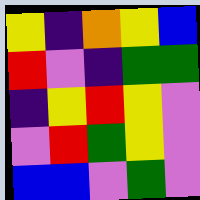[["yellow", "indigo", "orange", "yellow", "blue"], ["red", "violet", "indigo", "green", "green"], ["indigo", "yellow", "red", "yellow", "violet"], ["violet", "red", "green", "yellow", "violet"], ["blue", "blue", "violet", "green", "violet"]]